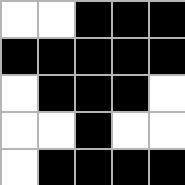[["white", "white", "black", "black", "black"], ["black", "black", "black", "black", "black"], ["white", "black", "black", "black", "white"], ["white", "white", "black", "white", "white"], ["white", "black", "black", "black", "black"]]